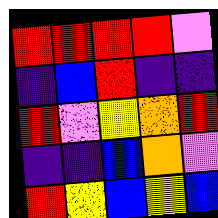[["red", "red", "red", "red", "violet"], ["indigo", "blue", "red", "indigo", "indigo"], ["red", "violet", "yellow", "orange", "red"], ["indigo", "indigo", "blue", "orange", "violet"], ["red", "yellow", "blue", "yellow", "blue"]]